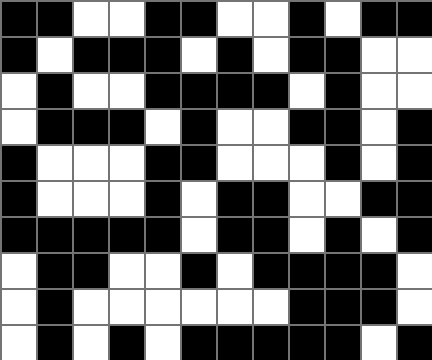[["black", "black", "white", "white", "black", "black", "white", "white", "black", "white", "black", "black"], ["black", "white", "black", "black", "black", "white", "black", "white", "black", "black", "white", "white"], ["white", "black", "white", "white", "black", "black", "black", "black", "white", "black", "white", "white"], ["white", "black", "black", "black", "white", "black", "white", "white", "black", "black", "white", "black"], ["black", "white", "white", "white", "black", "black", "white", "white", "white", "black", "white", "black"], ["black", "white", "white", "white", "black", "white", "black", "black", "white", "white", "black", "black"], ["black", "black", "black", "black", "black", "white", "black", "black", "white", "black", "white", "black"], ["white", "black", "black", "white", "white", "black", "white", "black", "black", "black", "black", "white"], ["white", "black", "white", "white", "white", "white", "white", "white", "black", "black", "black", "white"], ["white", "black", "white", "black", "white", "black", "black", "black", "black", "black", "white", "black"]]